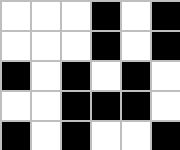[["white", "white", "white", "black", "white", "black"], ["white", "white", "white", "black", "white", "black"], ["black", "white", "black", "white", "black", "white"], ["white", "white", "black", "black", "black", "white"], ["black", "white", "black", "white", "white", "black"]]